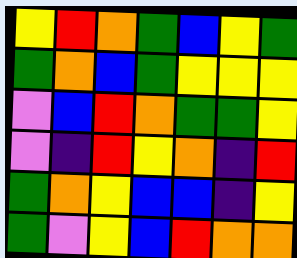[["yellow", "red", "orange", "green", "blue", "yellow", "green"], ["green", "orange", "blue", "green", "yellow", "yellow", "yellow"], ["violet", "blue", "red", "orange", "green", "green", "yellow"], ["violet", "indigo", "red", "yellow", "orange", "indigo", "red"], ["green", "orange", "yellow", "blue", "blue", "indigo", "yellow"], ["green", "violet", "yellow", "blue", "red", "orange", "orange"]]